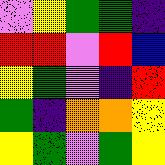[["violet", "yellow", "green", "green", "indigo"], ["red", "red", "violet", "red", "blue"], ["yellow", "green", "violet", "indigo", "red"], ["green", "indigo", "orange", "orange", "yellow"], ["yellow", "green", "violet", "green", "yellow"]]